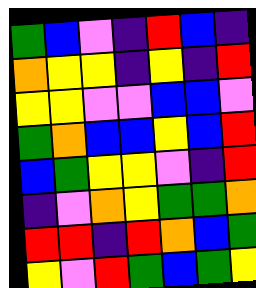[["green", "blue", "violet", "indigo", "red", "blue", "indigo"], ["orange", "yellow", "yellow", "indigo", "yellow", "indigo", "red"], ["yellow", "yellow", "violet", "violet", "blue", "blue", "violet"], ["green", "orange", "blue", "blue", "yellow", "blue", "red"], ["blue", "green", "yellow", "yellow", "violet", "indigo", "red"], ["indigo", "violet", "orange", "yellow", "green", "green", "orange"], ["red", "red", "indigo", "red", "orange", "blue", "green"], ["yellow", "violet", "red", "green", "blue", "green", "yellow"]]